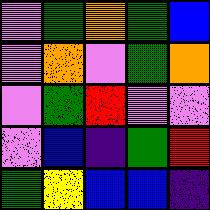[["violet", "green", "orange", "green", "blue"], ["violet", "orange", "violet", "green", "orange"], ["violet", "green", "red", "violet", "violet"], ["violet", "blue", "indigo", "green", "red"], ["green", "yellow", "blue", "blue", "indigo"]]